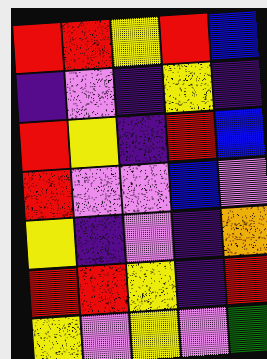[["red", "red", "yellow", "red", "blue"], ["indigo", "violet", "indigo", "yellow", "indigo"], ["red", "yellow", "indigo", "red", "blue"], ["red", "violet", "violet", "blue", "violet"], ["yellow", "indigo", "violet", "indigo", "orange"], ["red", "red", "yellow", "indigo", "red"], ["yellow", "violet", "yellow", "violet", "green"]]